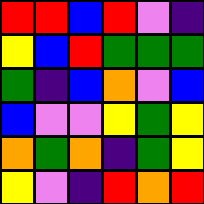[["red", "red", "blue", "red", "violet", "indigo"], ["yellow", "blue", "red", "green", "green", "green"], ["green", "indigo", "blue", "orange", "violet", "blue"], ["blue", "violet", "violet", "yellow", "green", "yellow"], ["orange", "green", "orange", "indigo", "green", "yellow"], ["yellow", "violet", "indigo", "red", "orange", "red"]]